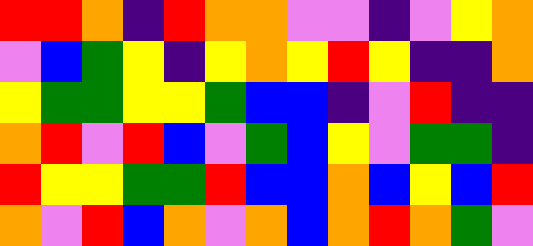[["red", "red", "orange", "indigo", "red", "orange", "orange", "violet", "violet", "indigo", "violet", "yellow", "orange"], ["violet", "blue", "green", "yellow", "indigo", "yellow", "orange", "yellow", "red", "yellow", "indigo", "indigo", "orange"], ["yellow", "green", "green", "yellow", "yellow", "green", "blue", "blue", "indigo", "violet", "red", "indigo", "indigo"], ["orange", "red", "violet", "red", "blue", "violet", "green", "blue", "yellow", "violet", "green", "green", "indigo"], ["red", "yellow", "yellow", "green", "green", "red", "blue", "blue", "orange", "blue", "yellow", "blue", "red"], ["orange", "violet", "red", "blue", "orange", "violet", "orange", "blue", "orange", "red", "orange", "green", "violet"]]